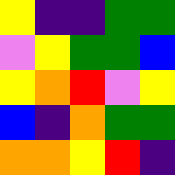[["yellow", "indigo", "indigo", "green", "green"], ["violet", "yellow", "green", "green", "blue"], ["yellow", "orange", "red", "violet", "yellow"], ["blue", "indigo", "orange", "green", "green"], ["orange", "orange", "yellow", "red", "indigo"]]